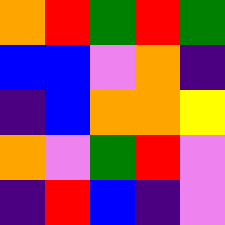[["orange", "red", "green", "red", "green"], ["blue", "blue", "violet", "orange", "indigo"], ["indigo", "blue", "orange", "orange", "yellow"], ["orange", "violet", "green", "red", "violet"], ["indigo", "red", "blue", "indigo", "violet"]]